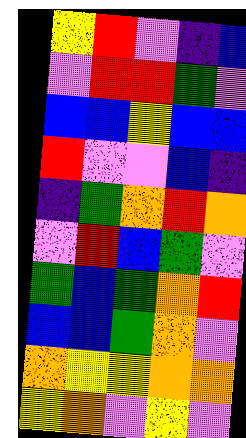[["yellow", "red", "violet", "indigo", "blue"], ["violet", "red", "red", "green", "violet"], ["blue", "blue", "yellow", "blue", "blue"], ["red", "violet", "violet", "blue", "indigo"], ["indigo", "green", "orange", "red", "orange"], ["violet", "red", "blue", "green", "violet"], ["green", "blue", "green", "orange", "red"], ["blue", "blue", "green", "orange", "violet"], ["orange", "yellow", "yellow", "orange", "orange"], ["yellow", "orange", "violet", "yellow", "violet"]]